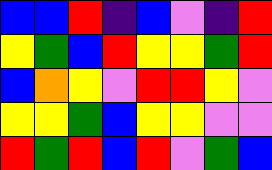[["blue", "blue", "red", "indigo", "blue", "violet", "indigo", "red"], ["yellow", "green", "blue", "red", "yellow", "yellow", "green", "red"], ["blue", "orange", "yellow", "violet", "red", "red", "yellow", "violet"], ["yellow", "yellow", "green", "blue", "yellow", "yellow", "violet", "violet"], ["red", "green", "red", "blue", "red", "violet", "green", "blue"]]